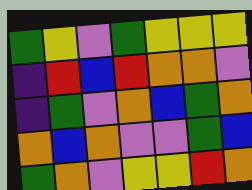[["green", "yellow", "violet", "green", "yellow", "yellow", "yellow"], ["indigo", "red", "blue", "red", "orange", "orange", "violet"], ["indigo", "green", "violet", "orange", "blue", "green", "orange"], ["orange", "blue", "orange", "violet", "violet", "green", "blue"], ["green", "orange", "violet", "yellow", "yellow", "red", "orange"]]